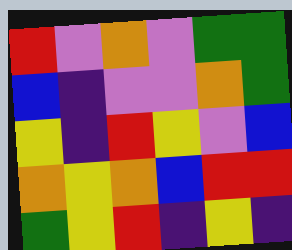[["red", "violet", "orange", "violet", "green", "green"], ["blue", "indigo", "violet", "violet", "orange", "green"], ["yellow", "indigo", "red", "yellow", "violet", "blue"], ["orange", "yellow", "orange", "blue", "red", "red"], ["green", "yellow", "red", "indigo", "yellow", "indigo"]]